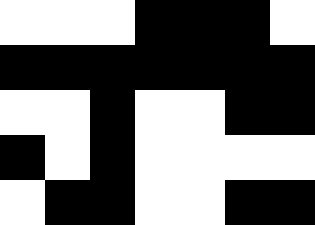[["white", "white", "white", "black", "black", "black", "white"], ["black", "black", "black", "black", "black", "black", "black"], ["white", "white", "black", "white", "white", "black", "black"], ["black", "white", "black", "white", "white", "white", "white"], ["white", "black", "black", "white", "white", "black", "black"]]